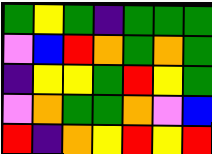[["green", "yellow", "green", "indigo", "green", "green", "green"], ["violet", "blue", "red", "orange", "green", "orange", "green"], ["indigo", "yellow", "yellow", "green", "red", "yellow", "green"], ["violet", "orange", "green", "green", "orange", "violet", "blue"], ["red", "indigo", "orange", "yellow", "red", "yellow", "red"]]